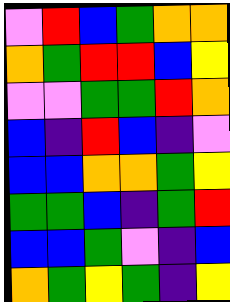[["violet", "red", "blue", "green", "orange", "orange"], ["orange", "green", "red", "red", "blue", "yellow"], ["violet", "violet", "green", "green", "red", "orange"], ["blue", "indigo", "red", "blue", "indigo", "violet"], ["blue", "blue", "orange", "orange", "green", "yellow"], ["green", "green", "blue", "indigo", "green", "red"], ["blue", "blue", "green", "violet", "indigo", "blue"], ["orange", "green", "yellow", "green", "indigo", "yellow"]]